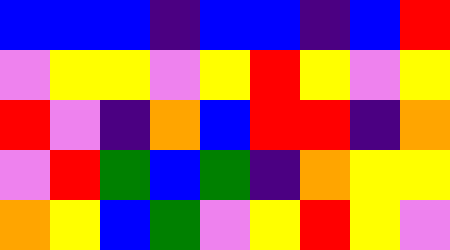[["blue", "blue", "blue", "indigo", "blue", "blue", "indigo", "blue", "red"], ["violet", "yellow", "yellow", "violet", "yellow", "red", "yellow", "violet", "yellow"], ["red", "violet", "indigo", "orange", "blue", "red", "red", "indigo", "orange"], ["violet", "red", "green", "blue", "green", "indigo", "orange", "yellow", "yellow"], ["orange", "yellow", "blue", "green", "violet", "yellow", "red", "yellow", "violet"]]